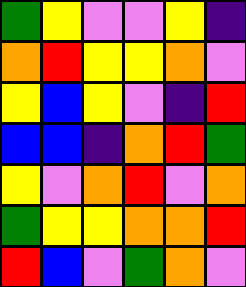[["green", "yellow", "violet", "violet", "yellow", "indigo"], ["orange", "red", "yellow", "yellow", "orange", "violet"], ["yellow", "blue", "yellow", "violet", "indigo", "red"], ["blue", "blue", "indigo", "orange", "red", "green"], ["yellow", "violet", "orange", "red", "violet", "orange"], ["green", "yellow", "yellow", "orange", "orange", "red"], ["red", "blue", "violet", "green", "orange", "violet"]]